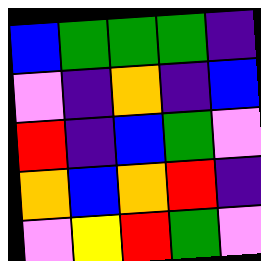[["blue", "green", "green", "green", "indigo"], ["violet", "indigo", "orange", "indigo", "blue"], ["red", "indigo", "blue", "green", "violet"], ["orange", "blue", "orange", "red", "indigo"], ["violet", "yellow", "red", "green", "violet"]]